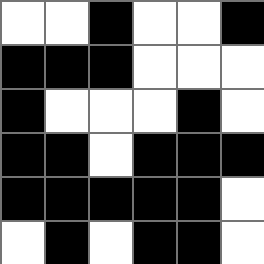[["white", "white", "black", "white", "white", "black"], ["black", "black", "black", "white", "white", "white"], ["black", "white", "white", "white", "black", "white"], ["black", "black", "white", "black", "black", "black"], ["black", "black", "black", "black", "black", "white"], ["white", "black", "white", "black", "black", "white"]]